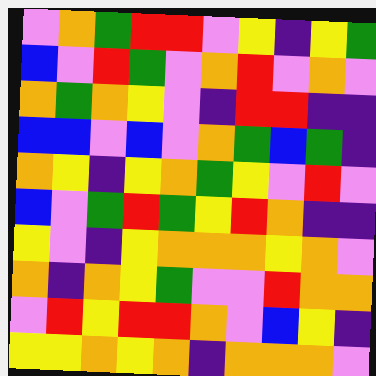[["violet", "orange", "green", "red", "red", "violet", "yellow", "indigo", "yellow", "green"], ["blue", "violet", "red", "green", "violet", "orange", "red", "violet", "orange", "violet"], ["orange", "green", "orange", "yellow", "violet", "indigo", "red", "red", "indigo", "indigo"], ["blue", "blue", "violet", "blue", "violet", "orange", "green", "blue", "green", "indigo"], ["orange", "yellow", "indigo", "yellow", "orange", "green", "yellow", "violet", "red", "violet"], ["blue", "violet", "green", "red", "green", "yellow", "red", "orange", "indigo", "indigo"], ["yellow", "violet", "indigo", "yellow", "orange", "orange", "orange", "yellow", "orange", "violet"], ["orange", "indigo", "orange", "yellow", "green", "violet", "violet", "red", "orange", "orange"], ["violet", "red", "yellow", "red", "red", "orange", "violet", "blue", "yellow", "indigo"], ["yellow", "yellow", "orange", "yellow", "orange", "indigo", "orange", "orange", "orange", "violet"]]